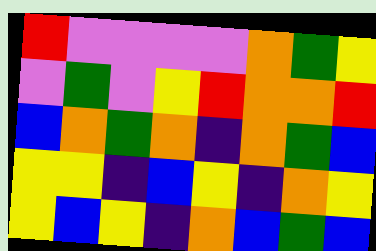[["red", "violet", "violet", "violet", "violet", "orange", "green", "yellow"], ["violet", "green", "violet", "yellow", "red", "orange", "orange", "red"], ["blue", "orange", "green", "orange", "indigo", "orange", "green", "blue"], ["yellow", "yellow", "indigo", "blue", "yellow", "indigo", "orange", "yellow"], ["yellow", "blue", "yellow", "indigo", "orange", "blue", "green", "blue"]]